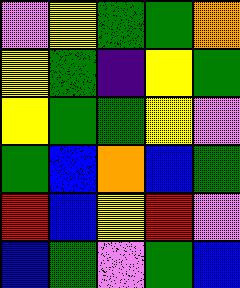[["violet", "yellow", "green", "green", "orange"], ["yellow", "green", "indigo", "yellow", "green"], ["yellow", "green", "green", "yellow", "violet"], ["green", "blue", "orange", "blue", "green"], ["red", "blue", "yellow", "red", "violet"], ["blue", "green", "violet", "green", "blue"]]